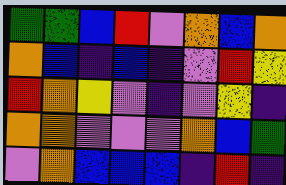[["green", "green", "blue", "red", "violet", "orange", "blue", "orange"], ["orange", "blue", "indigo", "blue", "indigo", "violet", "red", "yellow"], ["red", "orange", "yellow", "violet", "indigo", "violet", "yellow", "indigo"], ["orange", "orange", "violet", "violet", "violet", "orange", "blue", "green"], ["violet", "orange", "blue", "blue", "blue", "indigo", "red", "indigo"]]